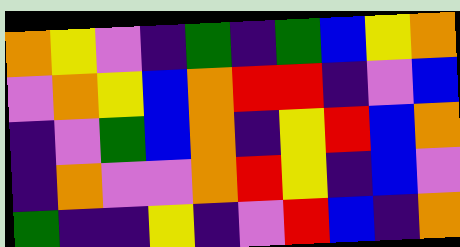[["orange", "yellow", "violet", "indigo", "green", "indigo", "green", "blue", "yellow", "orange"], ["violet", "orange", "yellow", "blue", "orange", "red", "red", "indigo", "violet", "blue"], ["indigo", "violet", "green", "blue", "orange", "indigo", "yellow", "red", "blue", "orange"], ["indigo", "orange", "violet", "violet", "orange", "red", "yellow", "indigo", "blue", "violet"], ["green", "indigo", "indigo", "yellow", "indigo", "violet", "red", "blue", "indigo", "orange"]]